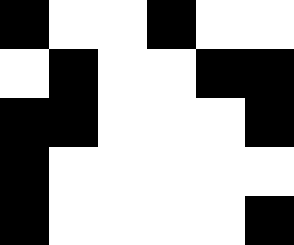[["black", "white", "white", "black", "white", "white"], ["white", "black", "white", "white", "black", "black"], ["black", "black", "white", "white", "white", "black"], ["black", "white", "white", "white", "white", "white"], ["black", "white", "white", "white", "white", "black"]]